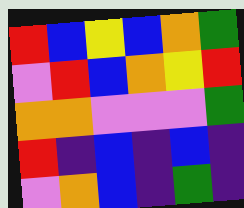[["red", "blue", "yellow", "blue", "orange", "green"], ["violet", "red", "blue", "orange", "yellow", "red"], ["orange", "orange", "violet", "violet", "violet", "green"], ["red", "indigo", "blue", "indigo", "blue", "indigo"], ["violet", "orange", "blue", "indigo", "green", "indigo"]]